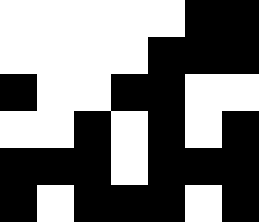[["white", "white", "white", "white", "white", "black", "black"], ["white", "white", "white", "white", "black", "black", "black"], ["black", "white", "white", "black", "black", "white", "white"], ["white", "white", "black", "white", "black", "white", "black"], ["black", "black", "black", "white", "black", "black", "black"], ["black", "white", "black", "black", "black", "white", "black"]]